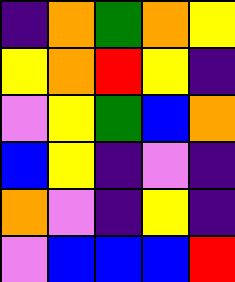[["indigo", "orange", "green", "orange", "yellow"], ["yellow", "orange", "red", "yellow", "indigo"], ["violet", "yellow", "green", "blue", "orange"], ["blue", "yellow", "indigo", "violet", "indigo"], ["orange", "violet", "indigo", "yellow", "indigo"], ["violet", "blue", "blue", "blue", "red"]]